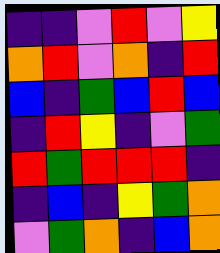[["indigo", "indigo", "violet", "red", "violet", "yellow"], ["orange", "red", "violet", "orange", "indigo", "red"], ["blue", "indigo", "green", "blue", "red", "blue"], ["indigo", "red", "yellow", "indigo", "violet", "green"], ["red", "green", "red", "red", "red", "indigo"], ["indigo", "blue", "indigo", "yellow", "green", "orange"], ["violet", "green", "orange", "indigo", "blue", "orange"]]